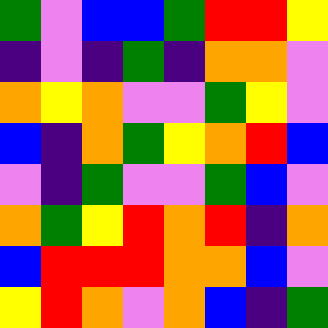[["green", "violet", "blue", "blue", "green", "red", "red", "yellow"], ["indigo", "violet", "indigo", "green", "indigo", "orange", "orange", "violet"], ["orange", "yellow", "orange", "violet", "violet", "green", "yellow", "violet"], ["blue", "indigo", "orange", "green", "yellow", "orange", "red", "blue"], ["violet", "indigo", "green", "violet", "violet", "green", "blue", "violet"], ["orange", "green", "yellow", "red", "orange", "red", "indigo", "orange"], ["blue", "red", "red", "red", "orange", "orange", "blue", "violet"], ["yellow", "red", "orange", "violet", "orange", "blue", "indigo", "green"]]